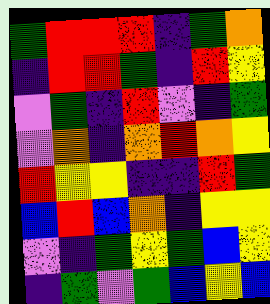[["green", "red", "red", "red", "indigo", "green", "orange"], ["indigo", "red", "red", "green", "indigo", "red", "yellow"], ["violet", "green", "indigo", "red", "violet", "indigo", "green"], ["violet", "orange", "indigo", "orange", "red", "orange", "yellow"], ["red", "yellow", "yellow", "indigo", "indigo", "red", "green"], ["blue", "red", "blue", "orange", "indigo", "yellow", "yellow"], ["violet", "indigo", "green", "yellow", "green", "blue", "yellow"], ["indigo", "green", "violet", "green", "blue", "yellow", "blue"]]